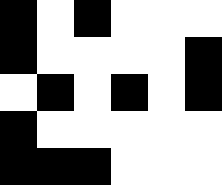[["black", "white", "black", "white", "white", "white"], ["black", "white", "white", "white", "white", "black"], ["white", "black", "white", "black", "white", "black"], ["black", "white", "white", "white", "white", "white"], ["black", "black", "black", "white", "white", "white"]]